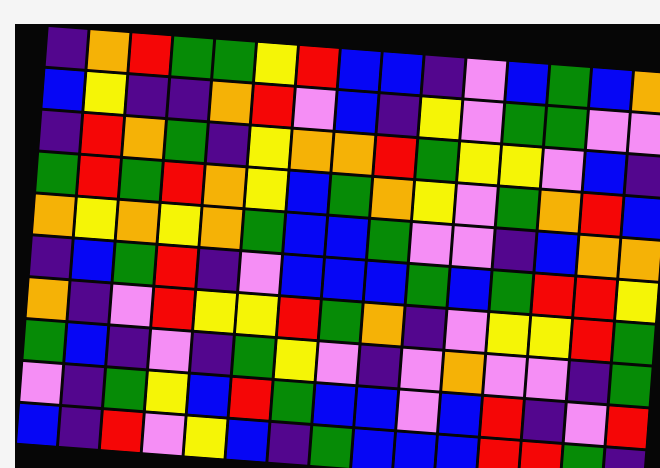[["indigo", "orange", "red", "green", "green", "yellow", "red", "blue", "blue", "indigo", "violet", "blue", "green", "blue", "orange"], ["blue", "yellow", "indigo", "indigo", "orange", "red", "violet", "blue", "indigo", "yellow", "violet", "green", "green", "violet", "violet"], ["indigo", "red", "orange", "green", "indigo", "yellow", "orange", "orange", "red", "green", "yellow", "yellow", "violet", "blue", "indigo"], ["green", "red", "green", "red", "orange", "yellow", "blue", "green", "orange", "yellow", "violet", "green", "orange", "red", "blue"], ["orange", "yellow", "orange", "yellow", "orange", "green", "blue", "blue", "green", "violet", "violet", "indigo", "blue", "orange", "orange"], ["indigo", "blue", "green", "red", "indigo", "violet", "blue", "blue", "blue", "green", "blue", "green", "red", "red", "yellow"], ["orange", "indigo", "violet", "red", "yellow", "yellow", "red", "green", "orange", "indigo", "violet", "yellow", "yellow", "red", "green"], ["green", "blue", "indigo", "violet", "indigo", "green", "yellow", "violet", "indigo", "violet", "orange", "violet", "violet", "indigo", "green"], ["violet", "indigo", "green", "yellow", "blue", "red", "green", "blue", "blue", "violet", "blue", "red", "indigo", "violet", "red"], ["blue", "indigo", "red", "violet", "yellow", "blue", "indigo", "green", "blue", "blue", "blue", "red", "red", "green", "indigo"]]